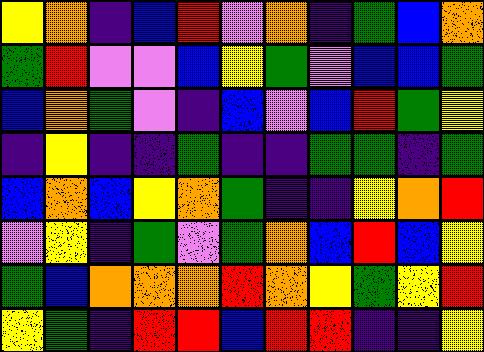[["yellow", "orange", "indigo", "blue", "red", "violet", "orange", "indigo", "green", "blue", "orange"], ["green", "red", "violet", "violet", "blue", "yellow", "green", "violet", "blue", "blue", "green"], ["blue", "orange", "green", "violet", "indigo", "blue", "violet", "blue", "red", "green", "yellow"], ["indigo", "yellow", "indigo", "indigo", "green", "indigo", "indigo", "green", "green", "indigo", "green"], ["blue", "orange", "blue", "yellow", "orange", "green", "indigo", "indigo", "yellow", "orange", "red"], ["violet", "yellow", "indigo", "green", "violet", "green", "orange", "blue", "red", "blue", "yellow"], ["green", "blue", "orange", "orange", "orange", "red", "orange", "yellow", "green", "yellow", "red"], ["yellow", "green", "indigo", "red", "red", "blue", "red", "red", "indigo", "indigo", "yellow"]]